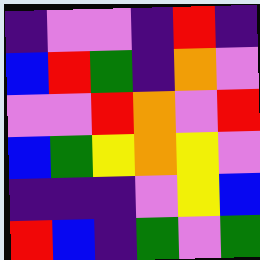[["indigo", "violet", "violet", "indigo", "red", "indigo"], ["blue", "red", "green", "indigo", "orange", "violet"], ["violet", "violet", "red", "orange", "violet", "red"], ["blue", "green", "yellow", "orange", "yellow", "violet"], ["indigo", "indigo", "indigo", "violet", "yellow", "blue"], ["red", "blue", "indigo", "green", "violet", "green"]]